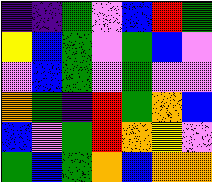[["indigo", "indigo", "green", "violet", "blue", "red", "green"], ["yellow", "blue", "green", "violet", "green", "blue", "violet"], ["violet", "blue", "green", "violet", "green", "violet", "violet"], ["orange", "green", "indigo", "red", "green", "orange", "blue"], ["blue", "violet", "green", "red", "orange", "yellow", "violet"], ["green", "blue", "green", "orange", "blue", "orange", "orange"]]